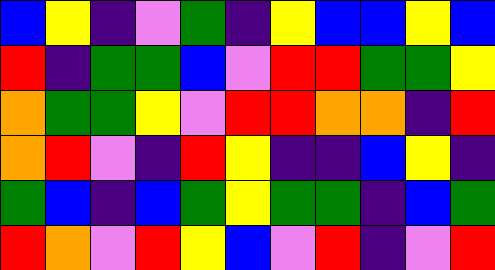[["blue", "yellow", "indigo", "violet", "green", "indigo", "yellow", "blue", "blue", "yellow", "blue"], ["red", "indigo", "green", "green", "blue", "violet", "red", "red", "green", "green", "yellow"], ["orange", "green", "green", "yellow", "violet", "red", "red", "orange", "orange", "indigo", "red"], ["orange", "red", "violet", "indigo", "red", "yellow", "indigo", "indigo", "blue", "yellow", "indigo"], ["green", "blue", "indigo", "blue", "green", "yellow", "green", "green", "indigo", "blue", "green"], ["red", "orange", "violet", "red", "yellow", "blue", "violet", "red", "indigo", "violet", "red"]]